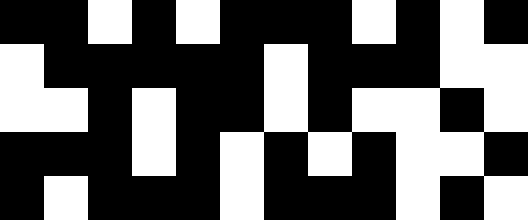[["black", "black", "white", "black", "white", "black", "black", "black", "white", "black", "white", "black"], ["white", "black", "black", "black", "black", "black", "white", "black", "black", "black", "white", "white"], ["white", "white", "black", "white", "black", "black", "white", "black", "white", "white", "black", "white"], ["black", "black", "black", "white", "black", "white", "black", "white", "black", "white", "white", "black"], ["black", "white", "black", "black", "black", "white", "black", "black", "black", "white", "black", "white"]]